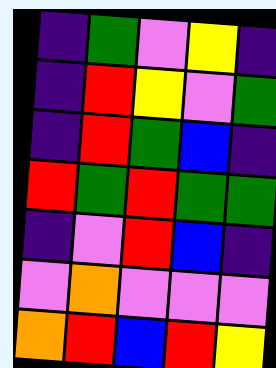[["indigo", "green", "violet", "yellow", "indigo"], ["indigo", "red", "yellow", "violet", "green"], ["indigo", "red", "green", "blue", "indigo"], ["red", "green", "red", "green", "green"], ["indigo", "violet", "red", "blue", "indigo"], ["violet", "orange", "violet", "violet", "violet"], ["orange", "red", "blue", "red", "yellow"]]